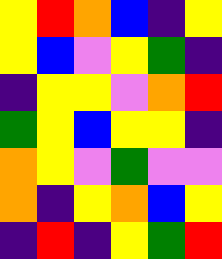[["yellow", "red", "orange", "blue", "indigo", "yellow"], ["yellow", "blue", "violet", "yellow", "green", "indigo"], ["indigo", "yellow", "yellow", "violet", "orange", "red"], ["green", "yellow", "blue", "yellow", "yellow", "indigo"], ["orange", "yellow", "violet", "green", "violet", "violet"], ["orange", "indigo", "yellow", "orange", "blue", "yellow"], ["indigo", "red", "indigo", "yellow", "green", "red"]]